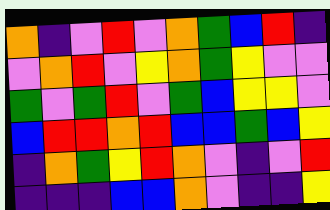[["orange", "indigo", "violet", "red", "violet", "orange", "green", "blue", "red", "indigo"], ["violet", "orange", "red", "violet", "yellow", "orange", "green", "yellow", "violet", "violet"], ["green", "violet", "green", "red", "violet", "green", "blue", "yellow", "yellow", "violet"], ["blue", "red", "red", "orange", "red", "blue", "blue", "green", "blue", "yellow"], ["indigo", "orange", "green", "yellow", "red", "orange", "violet", "indigo", "violet", "red"], ["indigo", "indigo", "indigo", "blue", "blue", "orange", "violet", "indigo", "indigo", "yellow"]]